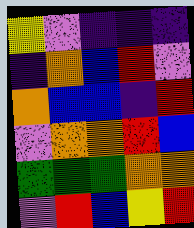[["yellow", "violet", "indigo", "indigo", "indigo"], ["indigo", "orange", "blue", "red", "violet"], ["orange", "blue", "blue", "indigo", "red"], ["violet", "orange", "orange", "red", "blue"], ["green", "green", "green", "orange", "orange"], ["violet", "red", "blue", "yellow", "red"]]